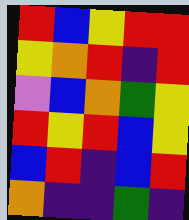[["red", "blue", "yellow", "red", "red"], ["yellow", "orange", "red", "indigo", "red"], ["violet", "blue", "orange", "green", "yellow"], ["red", "yellow", "red", "blue", "yellow"], ["blue", "red", "indigo", "blue", "red"], ["orange", "indigo", "indigo", "green", "indigo"]]